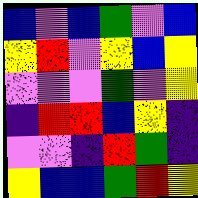[["blue", "violet", "blue", "green", "violet", "blue"], ["yellow", "red", "violet", "yellow", "blue", "yellow"], ["violet", "violet", "violet", "green", "violet", "yellow"], ["indigo", "red", "red", "blue", "yellow", "indigo"], ["violet", "violet", "indigo", "red", "green", "indigo"], ["yellow", "blue", "blue", "green", "red", "yellow"]]